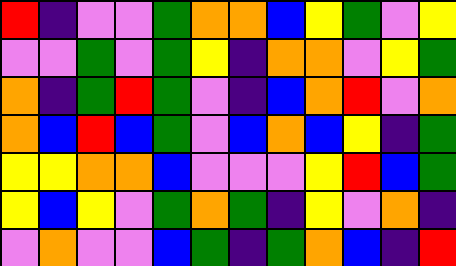[["red", "indigo", "violet", "violet", "green", "orange", "orange", "blue", "yellow", "green", "violet", "yellow"], ["violet", "violet", "green", "violet", "green", "yellow", "indigo", "orange", "orange", "violet", "yellow", "green"], ["orange", "indigo", "green", "red", "green", "violet", "indigo", "blue", "orange", "red", "violet", "orange"], ["orange", "blue", "red", "blue", "green", "violet", "blue", "orange", "blue", "yellow", "indigo", "green"], ["yellow", "yellow", "orange", "orange", "blue", "violet", "violet", "violet", "yellow", "red", "blue", "green"], ["yellow", "blue", "yellow", "violet", "green", "orange", "green", "indigo", "yellow", "violet", "orange", "indigo"], ["violet", "orange", "violet", "violet", "blue", "green", "indigo", "green", "orange", "blue", "indigo", "red"]]